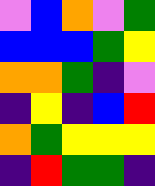[["violet", "blue", "orange", "violet", "green"], ["blue", "blue", "blue", "green", "yellow"], ["orange", "orange", "green", "indigo", "violet"], ["indigo", "yellow", "indigo", "blue", "red"], ["orange", "green", "yellow", "yellow", "yellow"], ["indigo", "red", "green", "green", "indigo"]]